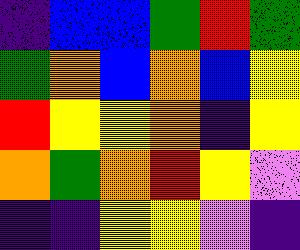[["indigo", "blue", "blue", "green", "red", "green"], ["green", "orange", "blue", "orange", "blue", "yellow"], ["red", "yellow", "yellow", "orange", "indigo", "yellow"], ["orange", "green", "orange", "red", "yellow", "violet"], ["indigo", "indigo", "yellow", "yellow", "violet", "indigo"]]